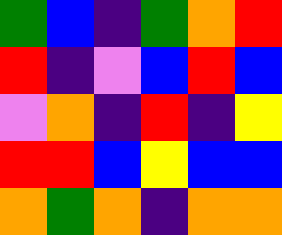[["green", "blue", "indigo", "green", "orange", "red"], ["red", "indigo", "violet", "blue", "red", "blue"], ["violet", "orange", "indigo", "red", "indigo", "yellow"], ["red", "red", "blue", "yellow", "blue", "blue"], ["orange", "green", "orange", "indigo", "orange", "orange"]]